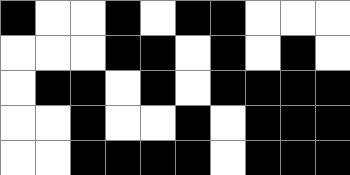[["black", "white", "white", "black", "white", "black", "black", "white", "white", "white"], ["white", "white", "white", "black", "black", "white", "black", "white", "black", "white"], ["white", "black", "black", "white", "black", "white", "black", "black", "black", "black"], ["white", "white", "black", "white", "white", "black", "white", "black", "black", "black"], ["white", "white", "black", "black", "black", "black", "white", "black", "black", "black"]]